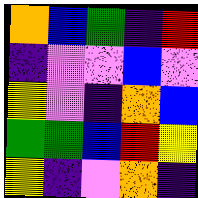[["orange", "blue", "green", "indigo", "red"], ["indigo", "violet", "violet", "blue", "violet"], ["yellow", "violet", "indigo", "orange", "blue"], ["green", "green", "blue", "red", "yellow"], ["yellow", "indigo", "violet", "orange", "indigo"]]